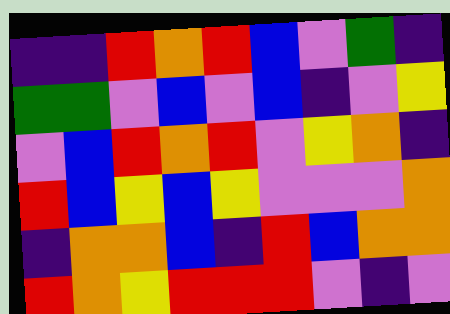[["indigo", "indigo", "red", "orange", "red", "blue", "violet", "green", "indigo"], ["green", "green", "violet", "blue", "violet", "blue", "indigo", "violet", "yellow"], ["violet", "blue", "red", "orange", "red", "violet", "yellow", "orange", "indigo"], ["red", "blue", "yellow", "blue", "yellow", "violet", "violet", "violet", "orange"], ["indigo", "orange", "orange", "blue", "indigo", "red", "blue", "orange", "orange"], ["red", "orange", "yellow", "red", "red", "red", "violet", "indigo", "violet"]]